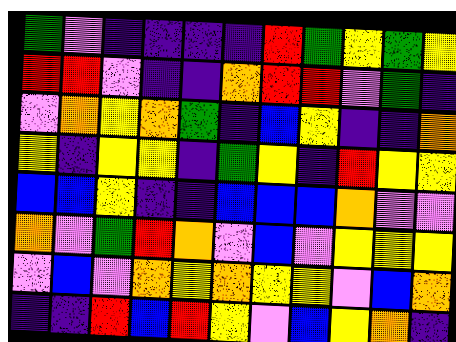[["green", "violet", "indigo", "indigo", "indigo", "indigo", "red", "green", "yellow", "green", "yellow"], ["red", "red", "violet", "indigo", "indigo", "orange", "red", "red", "violet", "green", "indigo"], ["violet", "orange", "yellow", "orange", "green", "indigo", "blue", "yellow", "indigo", "indigo", "orange"], ["yellow", "indigo", "yellow", "yellow", "indigo", "green", "yellow", "indigo", "red", "yellow", "yellow"], ["blue", "blue", "yellow", "indigo", "indigo", "blue", "blue", "blue", "orange", "violet", "violet"], ["orange", "violet", "green", "red", "orange", "violet", "blue", "violet", "yellow", "yellow", "yellow"], ["violet", "blue", "violet", "orange", "yellow", "orange", "yellow", "yellow", "violet", "blue", "orange"], ["indigo", "indigo", "red", "blue", "red", "yellow", "violet", "blue", "yellow", "orange", "indigo"]]